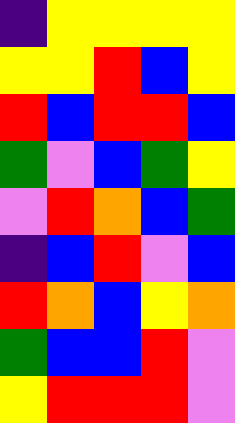[["indigo", "yellow", "yellow", "yellow", "yellow"], ["yellow", "yellow", "red", "blue", "yellow"], ["red", "blue", "red", "red", "blue"], ["green", "violet", "blue", "green", "yellow"], ["violet", "red", "orange", "blue", "green"], ["indigo", "blue", "red", "violet", "blue"], ["red", "orange", "blue", "yellow", "orange"], ["green", "blue", "blue", "red", "violet"], ["yellow", "red", "red", "red", "violet"]]